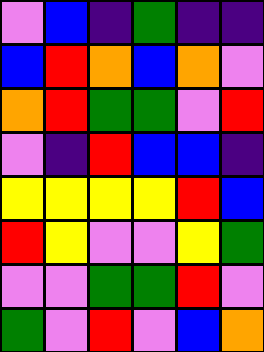[["violet", "blue", "indigo", "green", "indigo", "indigo"], ["blue", "red", "orange", "blue", "orange", "violet"], ["orange", "red", "green", "green", "violet", "red"], ["violet", "indigo", "red", "blue", "blue", "indigo"], ["yellow", "yellow", "yellow", "yellow", "red", "blue"], ["red", "yellow", "violet", "violet", "yellow", "green"], ["violet", "violet", "green", "green", "red", "violet"], ["green", "violet", "red", "violet", "blue", "orange"]]